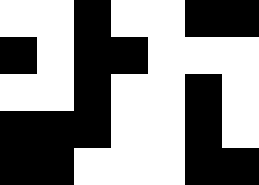[["white", "white", "black", "white", "white", "black", "black"], ["black", "white", "black", "black", "white", "white", "white"], ["white", "white", "black", "white", "white", "black", "white"], ["black", "black", "black", "white", "white", "black", "white"], ["black", "black", "white", "white", "white", "black", "black"]]